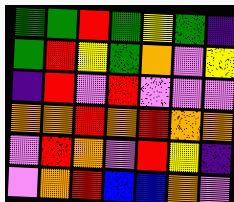[["green", "green", "red", "green", "yellow", "green", "indigo"], ["green", "red", "yellow", "green", "orange", "violet", "yellow"], ["indigo", "red", "violet", "red", "violet", "violet", "violet"], ["orange", "orange", "red", "orange", "red", "orange", "orange"], ["violet", "red", "orange", "violet", "red", "yellow", "indigo"], ["violet", "orange", "red", "blue", "blue", "orange", "violet"]]